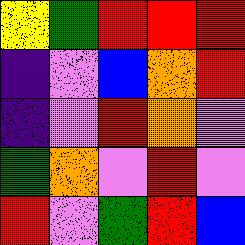[["yellow", "green", "red", "red", "red"], ["indigo", "violet", "blue", "orange", "red"], ["indigo", "violet", "red", "orange", "violet"], ["green", "orange", "violet", "red", "violet"], ["red", "violet", "green", "red", "blue"]]